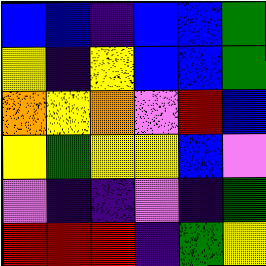[["blue", "blue", "indigo", "blue", "blue", "green"], ["yellow", "indigo", "yellow", "blue", "blue", "green"], ["orange", "yellow", "orange", "violet", "red", "blue"], ["yellow", "green", "yellow", "yellow", "blue", "violet"], ["violet", "indigo", "indigo", "violet", "indigo", "green"], ["red", "red", "red", "indigo", "green", "yellow"]]